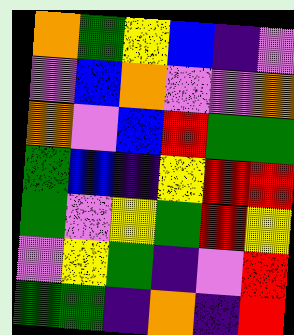[["orange", "green", "yellow", "blue", "indigo", "violet"], ["violet", "blue", "orange", "violet", "violet", "orange"], ["orange", "violet", "blue", "red", "green", "green"], ["green", "blue", "indigo", "yellow", "red", "red"], ["green", "violet", "yellow", "green", "red", "yellow"], ["violet", "yellow", "green", "indigo", "violet", "red"], ["green", "green", "indigo", "orange", "indigo", "red"]]